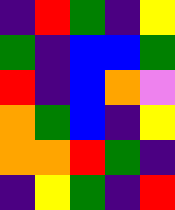[["indigo", "red", "green", "indigo", "yellow"], ["green", "indigo", "blue", "blue", "green"], ["red", "indigo", "blue", "orange", "violet"], ["orange", "green", "blue", "indigo", "yellow"], ["orange", "orange", "red", "green", "indigo"], ["indigo", "yellow", "green", "indigo", "red"]]